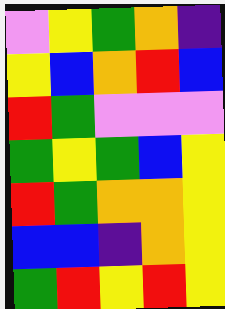[["violet", "yellow", "green", "orange", "indigo"], ["yellow", "blue", "orange", "red", "blue"], ["red", "green", "violet", "violet", "violet"], ["green", "yellow", "green", "blue", "yellow"], ["red", "green", "orange", "orange", "yellow"], ["blue", "blue", "indigo", "orange", "yellow"], ["green", "red", "yellow", "red", "yellow"]]